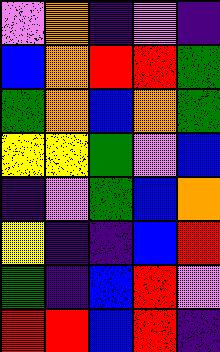[["violet", "orange", "indigo", "violet", "indigo"], ["blue", "orange", "red", "red", "green"], ["green", "orange", "blue", "orange", "green"], ["yellow", "yellow", "green", "violet", "blue"], ["indigo", "violet", "green", "blue", "orange"], ["yellow", "indigo", "indigo", "blue", "red"], ["green", "indigo", "blue", "red", "violet"], ["red", "red", "blue", "red", "indigo"]]